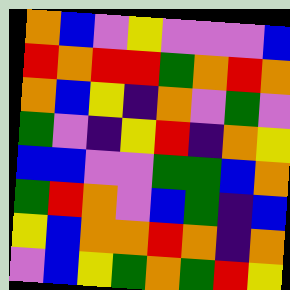[["orange", "blue", "violet", "yellow", "violet", "violet", "violet", "blue"], ["red", "orange", "red", "red", "green", "orange", "red", "orange"], ["orange", "blue", "yellow", "indigo", "orange", "violet", "green", "violet"], ["green", "violet", "indigo", "yellow", "red", "indigo", "orange", "yellow"], ["blue", "blue", "violet", "violet", "green", "green", "blue", "orange"], ["green", "red", "orange", "violet", "blue", "green", "indigo", "blue"], ["yellow", "blue", "orange", "orange", "red", "orange", "indigo", "orange"], ["violet", "blue", "yellow", "green", "orange", "green", "red", "yellow"]]